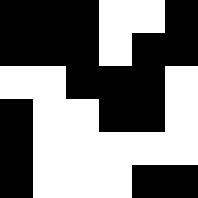[["black", "black", "black", "white", "white", "black"], ["black", "black", "black", "white", "black", "black"], ["white", "white", "black", "black", "black", "white"], ["black", "white", "white", "black", "black", "white"], ["black", "white", "white", "white", "white", "white"], ["black", "white", "white", "white", "black", "black"]]